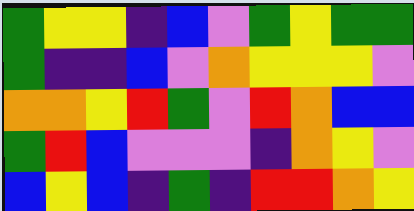[["green", "yellow", "yellow", "indigo", "blue", "violet", "green", "yellow", "green", "green"], ["green", "indigo", "indigo", "blue", "violet", "orange", "yellow", "yellow", "yellow", "violet"], ["orange", "orange", "yellow", "red", "green", "violet", "red", "orange", "blue", "blue"], ["green", "red", "blue", "violet", "violet", "violet", "indigo", "orange", "yellow", "violet"], ["blue", "yellow", "blue", "indigo", "green", "indigo", "red", "red", "orange", "yellow"]]